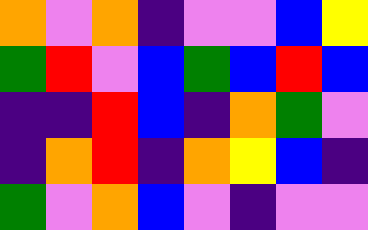[["orange", "violet", "orange", "indigo", "violet", "violet", "blue", "yellow"], ["green", "red", "violet", "blue", "green", "blue", "red", "blue"], ["indigo", "indigo", "red", "blue", "indigo", "orange", "green", "violet"], ["indigo", "orange", "red", "indigo", "orange", "yellow", "blue", "indigo"], ["green", "violet", "orange", "blue", "violet", "indigo", "violet", "violet"]]